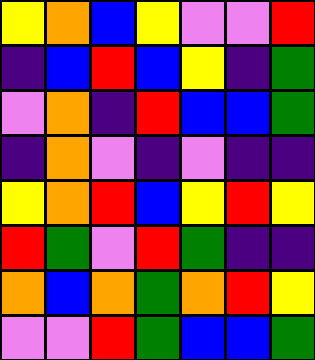[["yellow", "orange", "blue", "yellow", "violet", "violet", "red"], ["indigo", "blue", "red", "blue", "yellow", "indigo", "green"], ["violet", "orange", "indigo", "red", "blue", "blue", "green"], ["indigo", "orange", "violet", "indigo", "violet", "indigo", "indigo"], ["yellow", "orange", "red", "blue", "yellow", "red", "yellow"], ["red", "green", "violet", "red", "green", "indigo", "indigo"], ["orange", "blue", "orange", "green", "orange", "red", "yellow"], ["violet", "violet", "red", "green", "blue", "blue", "green"]]